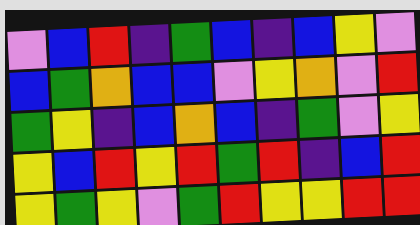[["violet", "blue", "red", "indigo", "green", "blue", "indigo", "blue", "yellow", "violet"], ["blue", "green", "orange", "blue", "blue", "violet", "yellow", "orange", "violet", "red"], ["green", "yellow", "indigo", "blue", "orange", "blue", "indigo", "green", "violet", "yellow"], ["yellow", "blue", "red", "yellow", "red", "green", "red", "indigo", "blue", "red"], ["yellow", "green", "yellow", "violet", "green", "red", "yellow", "yellow", "red", "red"]]